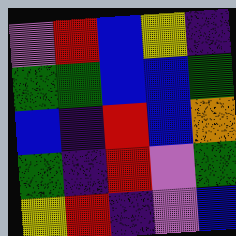[["violet", "red", "blue", "yellow", "indigo"], ["green", "green", "blue", "blue", "green"], ["blue", "indigo", "red", "blue", "orange"], ["green", "indigo", "red", "violet", "green"], ["yellow", "red", "indigo", "violet", "blue"]]